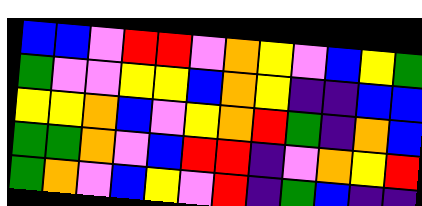[["blue", "blue", "violet", "red", "red", "violet", "orange", "yellow", "violet", "blue", "yellow", "green"], ["green", "violet", "violet", "yellow", "yellow", "blue", "orange", "yellow", "indigo", "indigo", "blue", "blue"], ["yellow", "yellow", "orange", "blue", "violet", "yellow", "orange", "red", "green", "indigo", "orange", "blue"], ["green", "green", "orange", "violet", "blue", "red", "red", "indigo", "violet", "orange", "yellow", "red"], ["green", "orange", "violet", "blue", "yellow", "violet", "red", "indigo", "green", "blue", "indigo", "indigo"]]